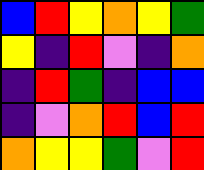[["blue", "red", "yellow", "orange", "yellow", "green"], ["yellow", "indigo", "red", "violet", "indigo", "orange"], ["indigo", "red", "green", "indigo", "blue", "blue"], ["indigo", "violet", "orange", "red", "blue", "red"], ["orange", "yellow", "yellow", "green", "violet", "red"]]